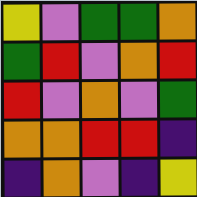[["yellow", "violet", "green", "green", "orange"], ["green", "red", "violet", "orange", "red"], ["red", "violet", "orange", "violet", "green"], ["orange", "orange", "red", "red", "indigo"], ["indigo", "orange", "violet", "indigo", "yellow"]]